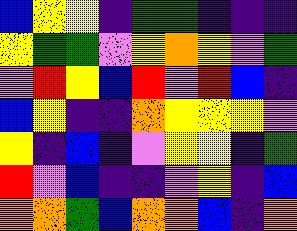[["blue", "yellow", "yellow", "indigo", "green", "green", "indigo", "indigo", "indigo"], ["yellow", "green", "green", "violet", "yellow", "orange", "yellow", "violet", "green"], ["violet", "red", "yellow", "blue", "red", "violet", "red", "blue", "indigo"], ["blue", "yellow", "indigo", "indigo", "orange", "yellow", "yellow", "yellow", "violet"], ["yellow", "indigo", "blue", "indigo", "violet", "yellow", "yellow", "indigo", "green"], ["red", "violet", "blue", "indigo", "indigo", "violet", "yellow", "indigo", "blue"], ["orange", "orange", "green", "blue", "orange", "orange", "blue", "indigo", "orange"]]